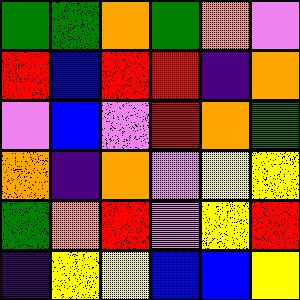[["green", "green", "orange", "green", "orange", "violet"], ["red", "blue", "red", "red", "indigo", "orange"], ["violet", "blue", "violet", "red", "orange", "green"], ["orange", "indigo", "orange", "violet", "yellow", "yellow"], ["green", "orange", "red", "violet", "yellow", "red"], ["indigo", "yellow", "yellow", "blue", "blue", "yellow"]]